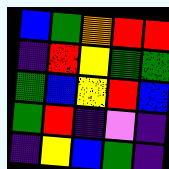[["blue", "green", "orange", "red", "red"], ["indigo", "red", "yellow", "green", "green"], ["green", "blue", "yellow", "red", "blue"], ["green", "red", "indigo", "violet", "indigo"], ["indigo", "yellow", "blue", "green", "indigo"]]